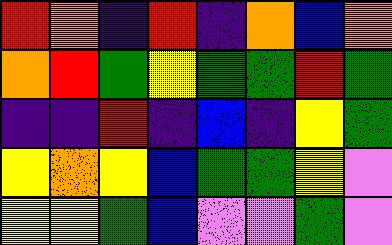[["red", "orange", "indigo", "red", "indigo", "orange", "blue", "orange"], ["orange", "red", "green", "yellow", "green", "green", "red", "green"], ["indigo", "indigo", "red", "indigo", "blue", "indigo", "yellow", "green"], ["yellow", "orange", "yellow", "blue", "green", "green", "yellow", "violet"], ["yellow", "yellow", "green", "blue", "violet", "violet", "green", "violet"]]